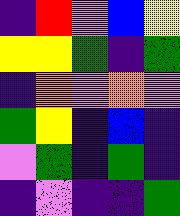[["indigo", "red", "violet", "blue", "yellow"], ["yellow", "yellow", "green", "indigo", "green"], ["indigo", "orange", "violet", "orange", "violet"], ["green", "yellow", "indigo", "blue", "indigo"], ["violet", "green", "indigo", "green", "indigo"], ["indigo", "violet", "indigo", "indigo", "green"]]